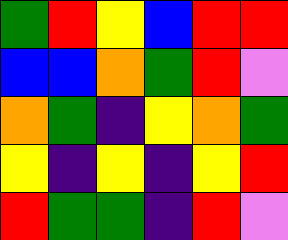[["green", "red", "yellow", "blue", "red", "red"], ["blue", "blue", "orange", "green", "red", "violet"], ["orange", "green", "indigo", "yellow", "orange", "green"], ["yellow", "indigo", "yellow", "indigo", "yellow", "red"], ["red", "green", "green", "indigo", "red", "violet"]]